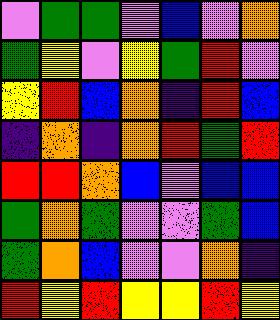[["violet", "green", "green", "violet", "blue", "violet", "orange"], ["green", "yellow", "violet", "yellow", "green", "red", "violet"], ["yellow", "red", "blue", "orange", "indigo", "red", "blue"], ["indigo", "orange", "indigo", "orange", "red", "green", "red"], ["red", "red", "orange", "blue", "violet", "blue", "blue"], ["green", "orange", "green", "violet", "violet", "green", "blue"], ["green", "orange", "blue", "violet", "violet", "orange", "indigo"], ["red", "yellow", "red", "yellow", "yellow", "red", "yellow"]]